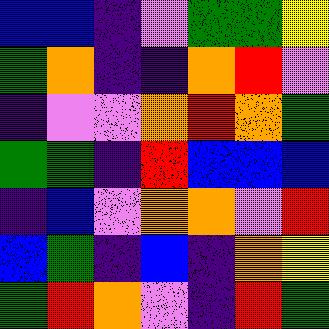[["blue", "blue", "indigo", "violet", "green", "green", "yellow"], ["green", "orange", "indigo", "indigo", "orange", "red", "violet"], ["indigo", "violet", "violet", "orange", "red", "orange", "green"], ["green", "green", "indigo", "red", "blue", "blue", "blue"], ["indigo", "blue", "violet", "orange", "orange", "violet", "red"], ["blue", "green", "indigo", "blue", "indigo", "orange", "yellow"], ["green", "red", "orange", "violet", "indigo", "red", "green"]]